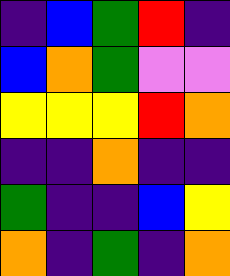[["indigo", "blue", "green", "red", "indigo"], ["blue", "orange", "green", "violet", "violet"], ["yellow", "yellow", "yellow", "red", "orange"], ["indigo", "indigo", "orange", "indigo", "indigo"], ["green", "indigo", "indigo", "blue", "yellow"], ["orange", "indigo", "green", "indigo", "orange"]]